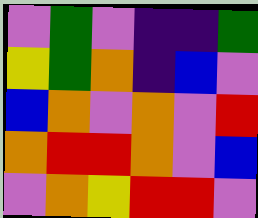[["violet", "green", "violet", "indigo", "indigo", "green"], ["yellow", "green", "orange", "indigo", "blue", "violet"], ["blue", "orange", "violet", "orange", "violet", "red"], ["orange", "red", "red", "orange", "violet", "blue"], ["violet", "orange", "yellow", "red", "red", "violet"]]